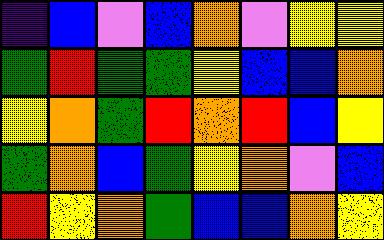[["indigo", "blue", "violet", "blue", "orange", "violet", "yellow", "yellow"], ["green", "red", "green", "green", "yellow", "blue", "blue", "orange"], ["yellow", "orange", "green", "red", "orange", "red", "blue", "yellow"], ["green", "orange", "blue", "green", "yellow", "orange", "violet", "blue"], ["red", "yellow", "orange", "green", "blue", "blue", "orange", "yellow"]]